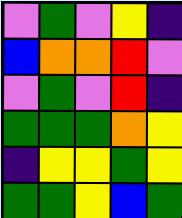[["violet", "green", "violet", "yellow", "indigo"], ["blue", "orange", "orange", "red", "violet"], ["violet", "green", "violet", "red", "indigo"], ["green", "green", "green", "orange", "yellow"], ["indigo", "yellow", "yellow", "green", "yellow"], ["green", "green", "yellow", "blue", "green"]]